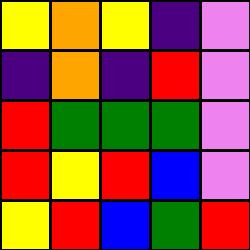[["yellow", "orange", "yellow", "indigo", "violet"], ["indigo", "orange", "indigo", "red", "violet"], ["red", "green", "green", "green", "violet"], ["red", "yellow", "red", "blue", "violet"], ["yellow", "red", "blue", "green", "red"]]